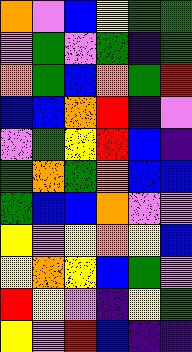[["orange", "violet", "blue", "yellow", "green", "green"], ["violet", "green", "violet", "green", "indigo", "green"], ["orange", "green", "blue", "orange", "green", "red"], ["blue", "blue", "orange", "red", "indigo", "violet"], ["violet", "green", "yellow", "red", "blue", "indigo"], ["green", "orange", "green", "orange", "blue", "blue"], ["green", "blue", "blue", "orange", "violet", "violet"], ["yellow", "violet", "yellow", "orange", "yellow", "blue"], ["yellow", "orange", "yellow", "blue", "green", "violet"], ["red", "yellow", "violet", "indigo", "yellow", "green"], ["yellow", "violet", "red", "blue", "indigo", "indigo"]]